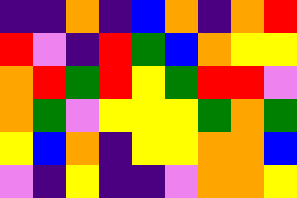[["indigo", "indigo", "orange", "indigo", "blue", "orange", "indigo", "orange", "red"], ["red", "violet", "indigo", "red", "green", "blue", "orange", "yellow", "yellow"], ["orange", "red", "green", "red", "yellow", "green", "red", "red", "violet"], ["orange", "green", "violet", "yellow", "yellow", "yellow", "green", "orange", "green"], ["yellow", "blue", "orange", "indigo", "yellow", "yellow", "orange", "orange", "blue"], ["violet", "indigo", "yellow", "indigo", "indigo", "violet", "orange", "orange", "yellow"]]